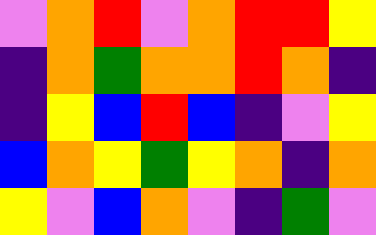[["violet", "orange", "red", "violet", "orange", "red", "red", "yellow"], ["indigo", "orange", "green", "orange", "orange", "red", "orange", "indigo"], ["indigo", "yellow", "blue", "red", "blue", "indigo", "violet", "yellow"], ["blue", "orange", "yellow", "green", "yellow", "orange", "indigo", "orange"], ["yellow", "violet", "blue", "orange", "violet", "indigo", "green", "violet"]]